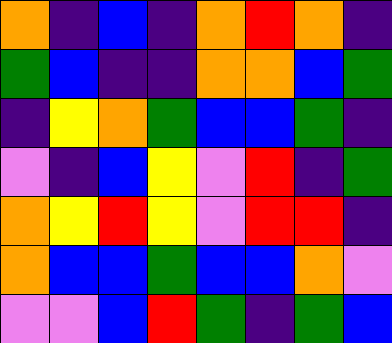[["orange", "indigo", "blue", "indigo", "orange", "red", "orange", "indigo"], ["green", "blue", "indigo", "indigo", "orange", "orange", "blue", "green"], ["indigo", "yellow", "orange", "green", "blue", "blue", "green", "indigo"], ["violet", "indigo", "blue", "yellow", "violet", "red", "indigo", "green"], ["orange", "yellow", "red", "yellow", "violet", "red", "red", "indigo"], ["orange", "blue", "blue", "green", "blue", "blue", "orange", "violet"], ["violet", "violet", "blue", "red", "green", "indigo", "green", "blue"]]